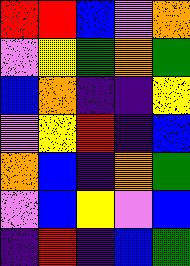[["red", "red", "blue", "violet", "orange"], ["violet", "yellow", "green", "orange", "green"], ["blue", "orange", "indigo", "indigo", "yellow"], ["violet", "yellow", "red", "indigo", "blue"], ["orange", "blue", "indigo", "orange", "green"], ["violet", "blue", "yellow", "violet", "blue"], ["indigo", "red", "indigo", "blue", "green"]]